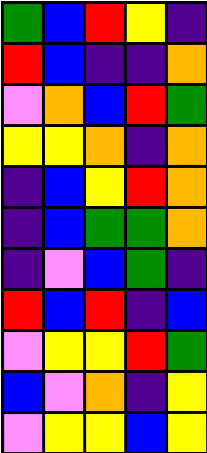[["green", "blue", "red", "yellow", "indigo"], ["red", "blue", "indigo", "indigo", "orange"], ["violet", "orange", "blue", "red", "green"], ["yellow", "yellow", "orange", "indigo", "orange"], ["indigo", "blue", "yellow", "red", "orange"], ["indigo", "blue", "green", "green", "orange"], ["indigo", "violet", "blue", "green", "indigo"], ["red", "blue", "red", "indigo", "blue"], ["violet", "yellow", "yellow", "red", "green"], ["blue", "violet", "orange", "indigo", "yellow"], ["violet", "yellow", "yellow", "blue", "yellow"]]